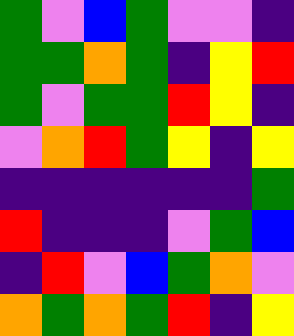[["green", "violet", "blue", "green", "violet", "violet", "indigo"], ["green", "green", "orange", "green", "indigo", "yellow", "red"], ["green", "violet", "green", "green", "red", "yellow", "indigo"], ["violet", "orange", "red", "green", "yellow", "indigo", "yellow"], ["indigo", "indigo", "indigo", "indigo", "indigo", "indigo", "green"], ["red", "indigo", "indigo", "indigo", "violet", "green", "blue"], ["indigo", "red", "violet", "blue", "green", "orange", "violet"], ["orange", "green", "orange", "green", "red", "indigo", "yellow"]]